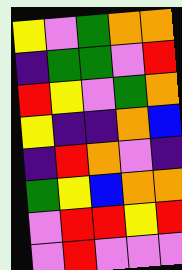[["yellow", "violet", "green", "orange", "orange"], ["indigo", "green", "green", "violet", "red"], ["red", "yellow", "violet", "green", "orange"], ["yellow", "indigo", "indigo", "orange", "blue"], ["indigo", "red", "orange", "violet", "indigo"], ["green", "yellow", "blue", "orange", "orange"], ["violet", "red", "red", "yellow", "red"], ["violet", "red", "violet", "violet", "violet"]]